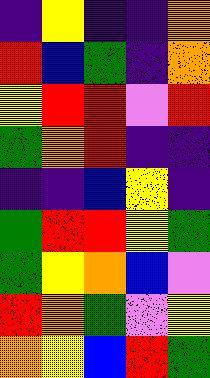[["indigo", "yellow", "indigo", "indigo", "orange"], ["red", "blue", "green", "indigo", "orange"], ["yellow", "red", "red", "violet", "red"], ["green", "orange", "red", "indigo", "indigo"], ["indigo", "indigo", "blue", "yellow", "indigo"], ["green", "red", "red", "yellow", "green"], ["green", "yellow", "orange", "blue", "violet"], ["red", "orange", "green", "violet", "yellow"], ["orange", "yellow", "blue", "red", "green"]]